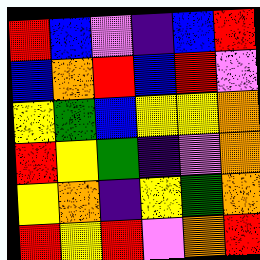[["red", "blue", "violet", "indigo", "blue", "red"], ["blue", "orange", "red", "blue", "red", "violet"], ["yellow", "green", "blue", "yellow", "yellow", "orange"], ["red", "yellow", "green", "indigo", "violet", "orange"], ["yellow", "orange", "indigo", "yellow", "green", "orange"], ["red", "yellow", "red", "violet", "orange", "red"]]